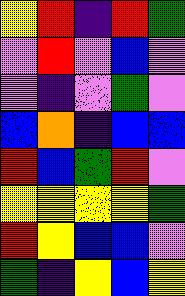[["yellow", "red", "indigo", "red", "green"], ["violet", "red", "violet", "blue", "violet"], ["violet", "indigo", "violet", "green", "violet"], ["blue", "orange", "indigo", "blue", "blue"], ["red", "blue", "green", "red", "violet"], ["yellow", "yellow", "yellow", "yellow", "green"], ["red", "yellow", "blue", "blue", "violet"], ["green", "indigo", "yellow", "blue", "yellow"]]